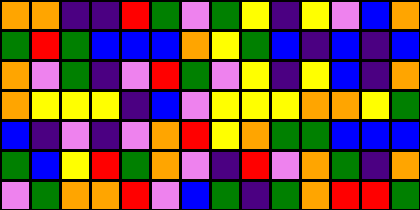[["orange", "orange", "indigo", "indigo", "red", "green", "violet", "green", "yellow", "indigo", "yellow", "violet", "blue", "orange"], ["green", "red", "green", "blue", "blue", "blue", "orange", "yellow", "green", "blue", "indigo", "blue", "indigo", "blue"], ["orange", "violet", "green", "indigo", "violet", "red", "green", "violet", "yellow", "indigo", "yellow", "blue", "indigo", "orange"], ["orange", "yellow", "yellow", "yellow", "indigo", "blue", "violet", "yellow", "yellow", "yellow", "orange", "orange", "yellow", "green"], ["blue", "indigo", "violet", "indigo", "violet", "orange", "red", "yellow", "orange", "green", "green", "blue", "blue", "blue"], ["green", "blue", "yellow", "red", "green", "orange", "violet", "indigo", "red", "violet", "orange", "green", "indigo", "orange"], ["violet", "green", "orange", "orange", "red", "violet", "blue", "green", "indigo", "green", "orange", "red", "red", "green"]]